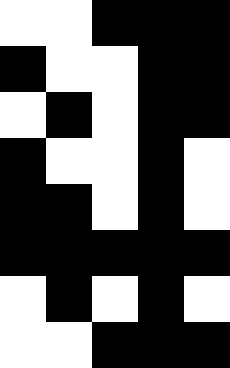[["white", "white", "black", "black", "black"], ["black", "white", "white", "black", "black"], ["white", "black", "white", "black", "black"], ["black", "white", "white", "black", "white"], ["black", "black", "white", "black", "white"], ["black", "black", "black", "black", "black"], ["white", "black", "white", "black", "white"], ["white", "white", "black", "black", "black"]]